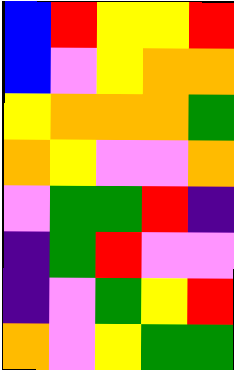[["blue", "red", "yellow", "yellow", "red"], ["blue", "violet", "yellow", "orange", "orange"], ["yellow", "orange", "orange", "orange", "green"], ["orange", "yellow", "violet", "violet", "orange"], ["violet", "green", "green", "red", "indigo"], ["indigo", "green", "red", "violet", "violet"], ["indigo", "violet", "green", "yellow", "red"], ["orange", "violet", "yellow", "green", "green"]]